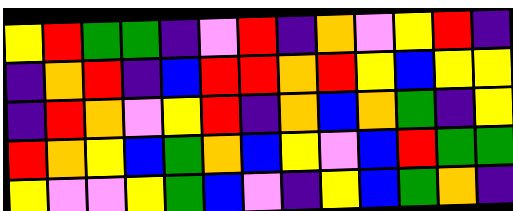[["yellow", "red", "green", "green", "indigo", "violet", "red", "indigo", "orange", "violet", "yellow", "red", "indigo"], ["indigo", "orange", "red", "indigo", "blue", "red", "red", "orange", "red", "yellow", "blue", "yellow", "yellow"], ["indigo", "red", "orange", "violet", "yellow", "red", "indigo", "orange", "blue", "orange", "green", "indigo", "yellow"], ["red", "orange", "yellow", "blue", "green", "orange", "blue", "yellow", "violet", "blue", "red", "green", "green"], ["yellow", "violet", "violet", "yellow", "green", "blue", "violet", "indigo", "yellow", "blue", "green", "orange", "indigo"]]